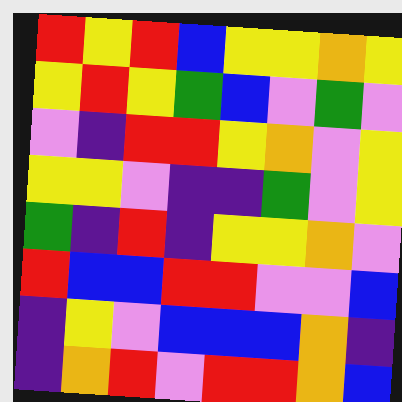[["red", "yellow", "red", "blue", "yellow", "yellow", "orange", "yellow"], ["yellow", "red", "yellow", "green", "blue", "violet", "green", "violet"], ["violet", "indigo", "red", "red", "yellow", "orange", "violet", "yellow"], ["yellow", "yellow", "violet", "indigo", "indigo", "green", "violet", "yellow"], ["green", "indigo", "red", "indigo", "yellow", "yellow", "orange", "violet"], ["red", "blue", "blue", "red", "red", "violet", "violet", "blue"], ["indigo", "yellow", "violet", "blue", "blue", "blue", "orange", "indigo"], ["indigo", "orange", "red", "violet", "red", "red", "orange", "blue"]]